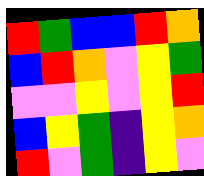[["red", "green", "blue", "blue", "red", "orange"], ["blue", "red", "orange", "violet", "yellow", "green"], ["violet", "violet", "yellow", "violet", "yellow", "red"], ["blue", "yellow", "green", "indigo", "yellow", "orange"], ["red", "violet", "green", "indigo", "yellow", "violet"]]